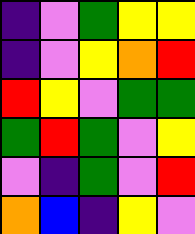[["indigo", "violet", "green", "yellow", "yellow"], ["indigo", "violet", "yellow", "orange", "red"], ["red", "yellow", "violet", "green", "green"], ["green", "red", "green", "violet", "yellow"], ["violet", "indigo", "green", "violet", "red"], ["orange", "blue", "indigo", "yellow", "violet"]]